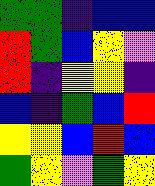[["green", "green", "indigo", "blue", "blue"], ["red", "green", "blue", "yellow", "violet"], ["red", "indigo", "yellow", "yellow", "indigo"], ["blue", "indigo", "green", "blue", "red"], ["yellow", "yellow", "blue", "red", "blue"], ["green", "yellow", "violet", "green", "yellow"]]